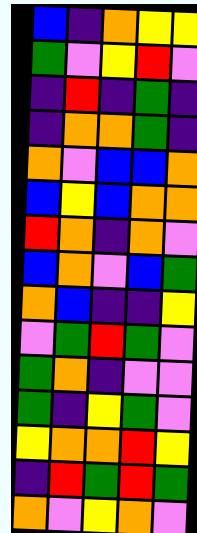[["blue", "indigo", "orange", "yellow", "yellow"], ["green", "violet", "yellow", "red", "violet"], ["indigo", "red", "indigo", "green", "indigo"], ["indigo", "orange", "orange", "green", "indigo"], ["orange", "violet", "blue", "blue", "orange"], ["blue", "yellow", "blue", "orange", "orange"], ["red", "orange", "indigo", "orange", "violet"], ["blue", "orange", "violet", "blue", "green"], ["orange", "blue", "indigo", "indigo", "yellow"], ["violet", "green", "red", "green", "violet"], ["green", "orange", "indigo", "violet", "violet"], ["green", "indigo", "yellow", "green", "violet"], ["yellow", "orange", "orange", "red", "yellow"], ["indigo", "red", "green", "red", "green"], ["orange", "violet", "yellow", "orange", "violet"]]